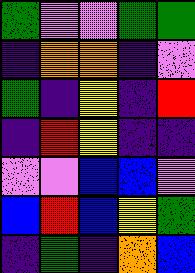[["green", "violet", "violet", "green", "green"], ["indigo", "orange", "orange", "indigo", "violet"], ["green", "indigo", "yellow", "indigo", "red"], ["indigo", "red", "yellow", "indigo", "indigo"], ["violet", "violet", "blue", "blue", "violet"], ["blue", "red", "blue", "yellow", "green"], ["indigo", "green", "indigo", "orange", "blue"]]